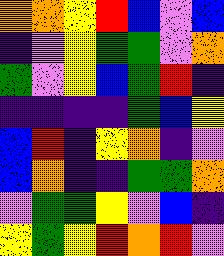[["orange", "orange", "yellow", "red", "blue", "violet", "blue"], ["indigo", "violet", "yellow", "green", "green", "violet", "orange"], ["green", "violet", "yellow", "blue", "green", "red", "indigo"], ["indigo", "indigo", "indigo", "indigo", "green", "blue", "yellow"], ["blue", "red", "indigo", "yellow", "orange", "indigo", "violet"], ["blue", "orange", "indigo", "indigo", "green", "green", "orange"], ["violet", "green", "green", "yellow", "violet", "blue", "indigo"], ["yellow", "green", "yellow", "red", "orange", "red", "violet"]]